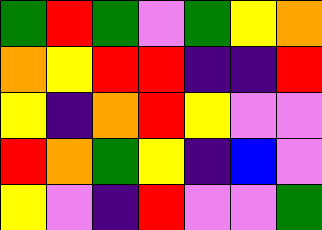[["green", "red", "green", "violet", "green", "yellow", "orange"], ["orange", "yellow", "red", "red", "indigo", "indigo", "red"], ["yellow", "indigo", "orange", "red", "yellow", "violet", "violet"], ["red", "orange", "green", "yellow", "indigo", "blue", "violet"], ["yellow", "violet", "indigo", "red", "violet", "violet", "green"]]